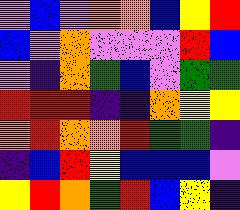[["violet", "blue", "violet", "orange", "orange", "blue", "yellow", "red"], ["blue", "violet", "orange", "violet", "violet", "violet", "red", "blue"], ["violet", "indigo", "orange", "green", "blue", "violet", "green", "green"], ["red", "red", "red", "indigo", "indigo", "orange", "yellow", "yellow"], ["orange", "red", "orange", "orange", "red", "green", "green", "indigo"], ["indigo", "blue", "red", "yellow", "blue", "blue", "blue", "violet"], ["yellow", "red", "orange", "green", "red", "blue", "yellow", "indigo"]]